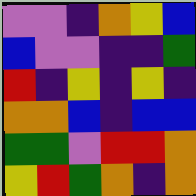[["violet", "violet", "indigo", "orange", "yellow", "blue"], ["blue", "violet", "violet", "indigo", "indigo", "green"], ["red", "indigo", "yellow", "indigo", "yellow", "indigo"], ["orange", "orange", "blue", "indigo", "blue", "blue"], ["green", "green", "violet", "red", "red", "orange"], ["yellow", "red", "green", "orange", "indigo", "orange"]]